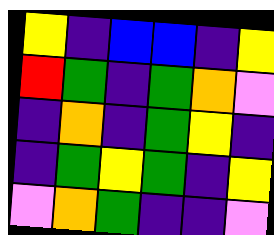[["yellow", "indigo", "blue", "blue", "indigo", "yellow"], ["red", "green", "indigo", "green", "orange", "violet"], ["indigo", "orange", "indigo", "green", "yellow", "indigo"], ["indigo", "green", "yellow", "green", "indigo", "yellow"], ["violet", "orange", "green", "indigo", "indigo", "violet"]]